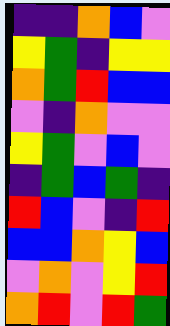[["indigo", "indigo", "orange", "blue", "violet"], ["yellow", "green", "indigo", "yellow", "yellow"], ["orange", "green", "red", "blue", "blue"], ["violet", "indigo", "orange", "violet", "violet"], ["yellow", "green", "violet", "blue", "violet"], ["indigo", "green", "blue", "green", "indigo"], ["red", "blue", "violet", "indigo", "red"], ["blue", "blue", "orange", "yellow", "blue"], ["violet", "orange", "violet", "yellow", "red"], ["orange", "red", "violet", "red", "green"]]